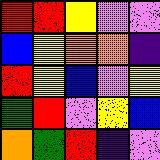[["red", "red", "yellow", "violet", "violet"], ["blue", "yellow", "orange", "orange", "indigo"], ["red", "yellow", "blue", "violet", "yellow"], ["green", "red", "violet", "yellow", "blue"], ["orange", "green", "red", "indigo", "violet"]]